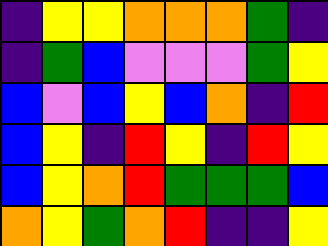[["indigo", "yellow", "yellow", "orange", "orange", "orange", "green", "indigo"], ["indigo", "green", "blue", "violet", "violet", "violet", "green", "yellow"], ["blue", "violet", "blue", "yellow", "blue", "orange", "indigo", "red"], ["blue", "yellow", "indigo", "red", "yellow", "indigo", "red", "yellow"], ["blue", "yellow", "orange", "red", "green", "green", "green", "blue"], ["orange", "yellow", "green", "orange", "red", "indigo", "indigo", "yellow"]]